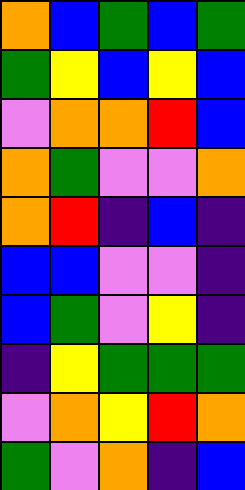[["orange", "blue", "green", "blue", "green"], ["green", "yellow", "blue", "yellow", "blue"], ["violet", "orange", "orange", "red", "blue"], ["orange", "green", "violet", "violet", "orange"], ["orange", "red", "indigo", "blue", "indigo"], ["blue", "blue", "violet", "violet", "indigo"], ["blue", "green", "violet", "yellow", "indigo"], ["indigo", "yellow", "green", "green", "green"], ["violet", "orange", "yellow", "red", "orange"], ["green", "violet", "orange", "indigo", "blue"]]